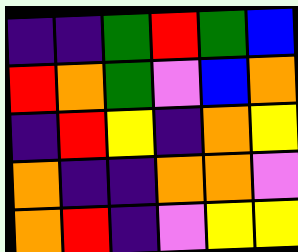[["indigo", "indigo", "green", "red", "green", "blue"], ["red", "orange", "green", "violet", "blue", "orange"], ["indigo", "red", "yellow", "indigo", "orange", "yellow"], ["orange", "indigo", "indigo", "orange", "orange", "violet"], ["orange", "red", "indigo", "violet", "yellow", "yellow"]]